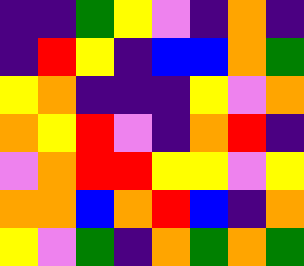[["indigo", "indigo", "green", "yellow", "violet", "indigo", "orange", "indigo"], ["indigo", "red", "yellow", "indigo", "blue", "blue", "orange", "green"], ["yellow", "orange", "indigo", "indigo", "indigo", "yellow", "violet", "orange"], ["orange", "yellow", "red", "violet", "indigo", "orange", "red", "indigo"], ["violet", "orange", "red", "red", "yellow", "yellow", "violet", "yellow"], ["orange", "orange", "blue", "orange", "red", "blue", "indigo", "orange"], ["yellow", "violet", "green", "indigo", "orange", "green", "orange", "green"]]